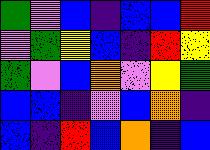[["green", "violet", "blue", "indigo", "blue", "blue", "red"], ["violet", "green", "yellow", "blue", "indigo", "red", "yellow"], ["green", "violet", "blue", "orange", "violet", "yellow", "green"], ["blue", "blue", "indigo", "violet", "blue", "orange", "indigo"], ["blue", "indigo", "red", "blue", "orange", "indigo", "blue"]]